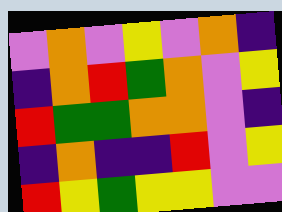[["violet", "orange", "violet", "yellow", "violet", "orange", "indigo"], ["indigo", "orange", "red", "green", "orange", "violet", "yellow"], ["red", "green", "green", "orange", "orange", "violet", "indigo"], ["indigo", "orange", "indigo", "indigo", "red", "violet", "yellow"], ["red", "yellow", "green", "yellow", "yellow", "violet", "violet"]]